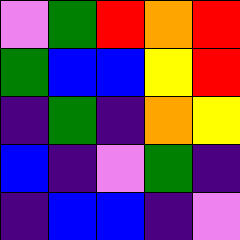[["violet", "green", "red", "orange", "red"], ["green", "blue", "blue", "yellow", "red"], ["indigo", "green", "indigo", "orange", "yellow"], ["blue", "indigo", "violet", "green", "indigo"], ["indigo", "blue", "blue", "indigo", "violet"]]